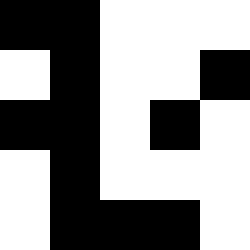[["black", "black", "white", "white", "white"], ["white", "black", "white", "white", "black"], ["black", "black", "white", "black", "white"], ["white", "black", "white", "white", "white"], ["white", "black", "black", "black", "white"]]